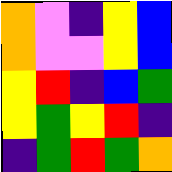[["orange", "violet", "indigo", "yellow", "blue"], ["orange", "violet", "violet", "yellow", "blue"], ["yellow", "red", "indigo", "blue", "green"], ["yellow", "green", "yellow", "red", "indigo"], ["indigo", "green", "red", "green", "orange"]]